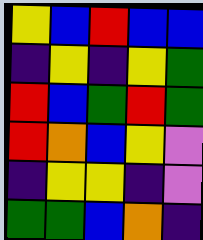[["yellow", "blue", "red", "blue", "blue"], ["indigo", "yellow", "indigo", "yellow", "green"], ["red", "blue", "green", "red", "green"], ["red", "orange", "blue", "yellow", "violet"], ["indigo", "yellow", "yellow", "indigo", "violet"], ["green", "green", "blue", "orange", "indigo"]]